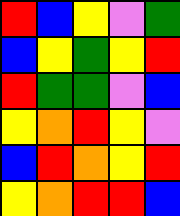[["red", "blue", "yellow", "violet", "green"], ["blue", "yellow", "green", "yellow", "red"], ["red", "green", "green", "violet", "blue"], ["yellow", "orange", "red", "yellow", "violet"], ["blue", "red", "orange", "yellow", "red"], ["yellow", "orange", "red", "red", "blue"]]